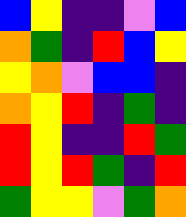[["blue", "yellow", "indigo", "indigo", "violet", "blue"], ["orange", "green", "indigo", "red", "blue", "yellow"], ["yellow", "orange", "violet", "blue", "blue", "indigo"], ["orange", "yellow", "red", "indigo", "green", "indigo"], ["red", "yellow", "indigo", "indigo", "red", "green"], ["red", "yellow", "red", "green", "indigo", "red"], ["green", "yellow", "yellow", "violet", "green", "orange"]]